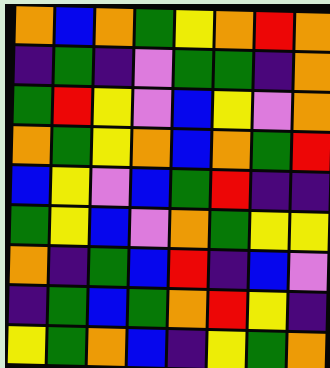[["orange", "blue", "orange", "green", "yellow", "orange", "red", "orange"], ["indigo", "green", "indigo", "violet", "green", "green", "indigo", "orange"], ["green", "red", "yellow", "violet", "blue", "yellow", "violet", "orange"], ["orange", "green", "yellow", "orange", "blue", "orange", "green", "red"], ["blue", "yellow", "violet", "blue", "green", "red", "indigo", "indigo"], ["green", "yellow", "blue", "violet", "orange", "green", "yellow", "yellow"], ["orange", "indigo", "green", "blue", "red", "indigo", "blue", "violet"], ["indigo", "green", "blue", "green", "orange", "red", "yellow", "indigo"], ["yellow", "green", "orange", "blue", "indigo", "yellow", "green", "orange"]]